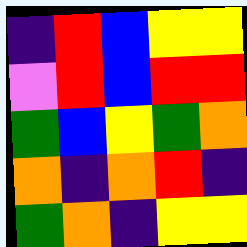[["indigo", "red", "blue", "yellow", "yellow"], ["violet", "red", "blue", "red", "red"], ["green", "blue", "yellow", "green", "orange"], ["orange", "indigo", "orange", "red", "indigo"], ["green", "orange", "indigo", "yellow", "yellow"]]